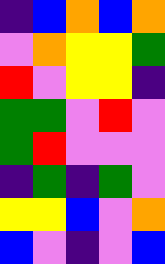[["indigo", "blue", "orange", "blue", "orange"], ["violet", "orange", "yellow", "yellow", "green"], ["red", "violet", "yellow", "yellow", "indigo"], ["green", "green", "violet", "red", "violet"], ["green", "red", "violet", "violet", "violet"], ["indigo", "green", "indigo", "green", "violet"], ["yellow", "yellow", "blue", "violet", "orange"], ["blue", "violet", "indigo", "violet", "blue"]]